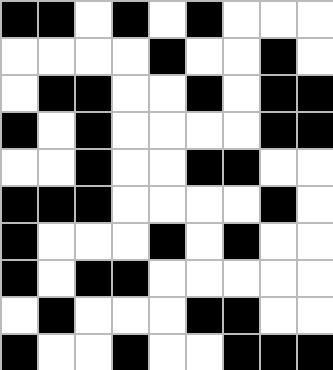[["black", "black", "white", "black", "white", "black", "white", "white", "white"], ["white", "white", "white", "white", "black", "white", "white", "black", "white"], ["white", "black", "black", "white", "white", "black", "white", "black", "black"], ["black", "white", "black", "white", "white", "white", "white", "black", "black"], ["white", "white", "black", "white", "white", "black", "black", "white", "white"], ["black", "black", "black", "white", "white", "white", "white", "black", "white"], ["black", "white", "white", "white", "black", "white", "black", "white", "white"], ["black", "white", "black", "black", "white", "white", "white", "white", "white"], ["white", "black", "white", "white", "white", "black", "black", "white", "white"], ["black", "white", "white", "black", "white", "white", "black", "black", "black"]]